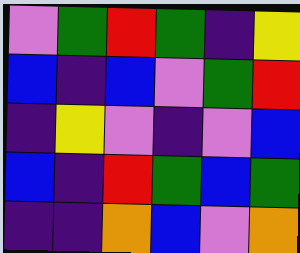[["violet", "green", "red", "green", "indigo", "yellow"], ["blue", "indigo", "blue", "violet", "green", "red"], ["indigo", "yellow", "violet", "indigo", "violet", "blue"], ["blue", "indigo", "red", "green", "blue", "green"], ["indigo", "indigo", "orange", "blue", "violet", "orange"]]